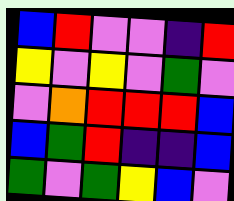[["blue", "red", "violet", "violet", "indigo", "red"], ["yellow", "violet", "yellow", "violet", "green", "violet"], ["violet", "orange", "red", "red", "red", "blue"], ["blue", "green", "red", "indigo", "indigo", "blue"], ["green", "violet", "green", "yellow", "blue", "violet"]]